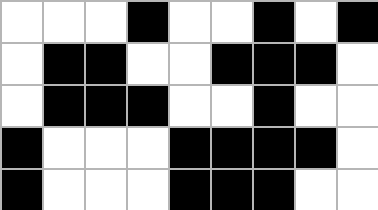[["white", "white", "white", "black", "white", "white", "black", "white", "black"], ["white", "black", "black", "white", "white", "black", "black", "black", "white"], ["white", "black", "black", "black", "white", "white", "black", "white", "white"], ["black", "white", "white", "white", "black", "black", "black", "black", "white"], ["black", "white", "white", "white", "black", "black", "black", "white", "white"]]